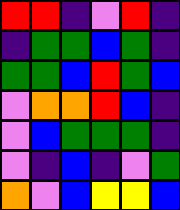[["red", "red", "indigo", "violet", "red", "indigo"], ["indigo", "green", "green", "blue", "green", "indigo"], ["green", "green", "blue", "red", "green", "blue"], ["violet", "orange", "orange", "red", "blue", "indigo"], ["violet", "blue", "green", "green", "green", "indigo"], ["violet", "indigo", "blue", "indigo", "violet", "green"], ["orange", "violet", "blue", "yellow", "yellow", "blue"]]